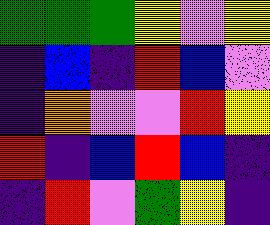[["green", "green", "green", "yellow", "violet", "yellow"], ["indigo", "blue", "indigo", "red", "blue", "violet"], ["indigo", "orange", "violet", "violet", "red", "yellow"], ["red", "indigo", "blue", "red", "blue", "indigo"], ["indigo", "red", "violet", "green", "yellow", "indigo"]]